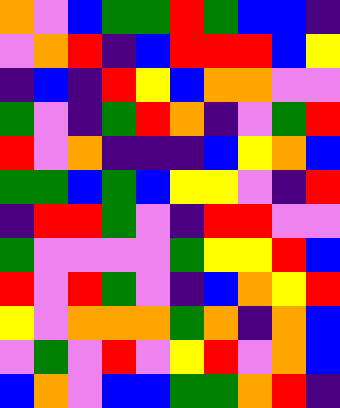[["orange", "violet", "blue", "green", "green", "red", "green", "blue", "blue", "indigo"], ["violet", "orange", "red", "indigo", "blue", "red", "red", "red", "blue", "yellow"], ["indigo", "blue", "indigo", "red", "yellow", "blue", "orange", "orange", "violet", "violet"], ["green", "violet", "indigo", "green", "red", "orange", "indigo", "violet", "green", "red"], ["red", "violet", "orange", "indigo", "indigo", "indigo", "blue", "yellow", "orange", "blue"], ["green", "green", "blue", "green", "blue", "yellow", "yellow", "violet", "indigo", "red"], ["indigo", "red", "red", "green", "violet", "indigo", "red", "red", "violet", "violet"], ["green", "violet", "violet", "violet", "violet", "green", "yellow", "yellow", "red", "blue"], ["red", "violet", "red", "green", "violet", "indigo", "blue", "orange", "yellow", "red"], ["yellow", "violet", "orange", "orange", "orange", "green", "orange", "indigo", "orange", "blue"], ["violet", "green", "violet", "red", "violet", "yellow", "red", "violet", "orange", "blue"], ["blue", "orange", "violet", "blue", "blue", "green", "green", "orange", "red", "indigo"]]